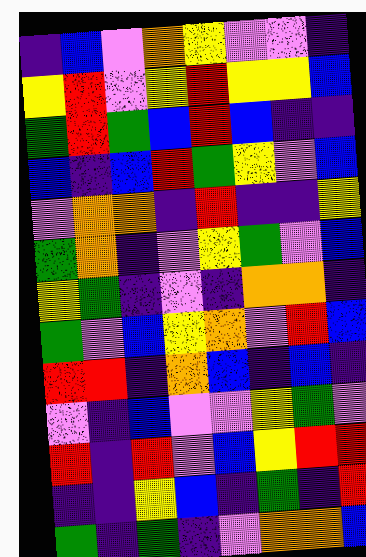[["indigo", "blue", "violet", "orange", "yellow", "violet", "violet", "indigo"], ["yellow", "red", "violet", "yellow", "red", "yellow", "yellow", "blue"], ["green", "red", "green", "blue", "red", "blue", "indigo", "indigo"], ["blue", "indigo", "blue", "red", "green", "yellow", "violet", "blue"], ["violet", "orange", "orange", "indigo", "red", "indigo", "indigo", "yellow"], ["green", "orange", "indigo", "violet", "yellow", "green", "violet", "blue"], ["yellow", "green", "indigo", "violet", "indigo", "orange", "orange", "indigo"], ["green", "violet", "blue", "yellow", "orange", "violet", "red", "blue"], ["red", "red", "indigo", "orange", "blue", "indigo", "blue", "indigo"], ["violet", "indigo", "blue", "violet", "violet", "yellow", "green", "violet"], ["red", "indigo", "red", "violet", "blue", "yellow", "red", "red"], ["indigo", "indigo", "yellow", "blue", "indigo", "green", "indigo", "red"], ["green", "indigo", "green", "indigo", "violet", "orange", "orange", "blue"]]